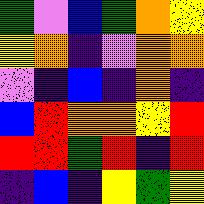[["green", "violet", "blue", "green", "orange", "yellow"], ["yellow", "orange", "indigo", "violet", "orange", "orange"], ["violet", "indigo", "blue", "indigo", "orange", "indigo"], ["blue", "red", "orange", "orange", "yellow", "red"], ["red", "red", "green", "red", "indigo", "red"], ["indigo", "blue", "indigo", "yellow", "green", "yellow"]]